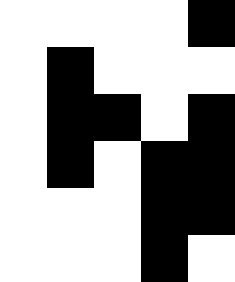[["white", "white", "white", "white", "black"], ["white", "black", "white", "white", "white"], ["white", "black", "black", "white", "black"], ["white", "black", "white", "black", "black"], ["white", "white", "white", "black", "black"], ["white", "white", "white", "black", "white"]]